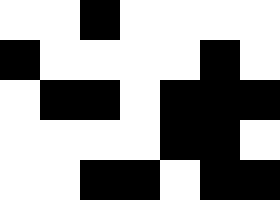[["white", "white", "black", "white", "white", "white", "white"], ["black", "white", "white", "white", "white", "black", "white"], ["white", "black", "black", "white", "black", "black", "black"], ["white", "white", "white", "white", "black", "black", "white"], ["white", "white", "black", "black", "white", "black", "black"]]